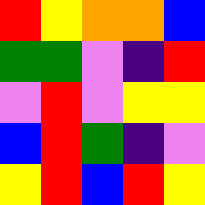[["red", "yellow", "orange", "orange", "blue"], ["green", "green", "violet", "indigo", "red"], ["violet", "red", "violet", "yellow", "yellow"], ["blue", "red", "green", "indigo", "violet"], ["yellow", "red", "blue", "red", "yellow"]]